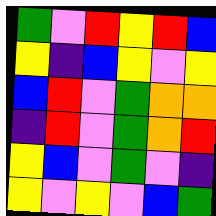[["green", "violet", "red", "yellow", "red", "blue"], ["yellow", "indigo", "blue", "yellow", "violet", "yellow"], ["blue", "red", "violet", "green", "orange", "orange"], ["indigo", "red", "violet", "green", "orange", "red"], ["yellow", "blue", "violet", "green", "violet", "indigo"], ["yellow", "violet", "yellow", "violet", "blue", "green"]]